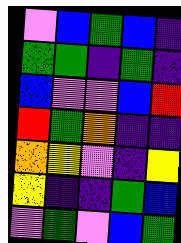[["violet", "blue", "green", "blue", "indigo"], ["green", "green", "indigo", "green", "indigo"], ["blue", "violet", "violet", "blue", "red"], ["red", "green", "orange", "indigo", "indigo"], ["orange", "yellow", "violet", "indigo", "yellow"], ["yellow", "indigo", "indigo", "green", "blue"], ["violet", "green", "violet", "blue", "green"]]